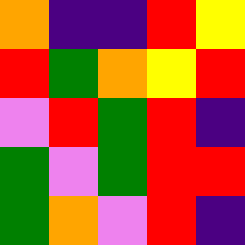[["orange", "indigo", "indigo", "red", "yellow"], ["red", "green", "orange", "yellow", "red"], ["violet", "red", "green", "red", "indigo"], ["green", "violet", "green", "red", "red"], ["green", "orange", "violet", "red", "indigo"]]